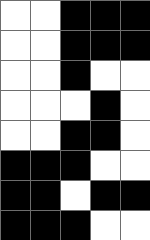[["white", "white", "black", "black", "black"], ["white", "white", "black", "black", "black"], ["white", "white", "black", "white", "white"], ["white", "white", "white", "black", "white"], ["white", "white", "black", "black", "white"], ["black", "black", "black", "white", "white"], ["black", "black", "white", "black", "black"], ["black", "black", "black", "white", "white"]]